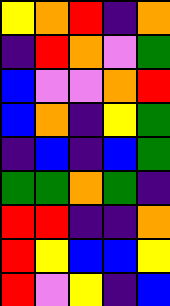[["yellow", "orange", "red", "indigo", "orange"], ["indigo", "red", "orange", "violet", "green"], ["blue", "violet", "violet", "orange", "red"], ["blue", "orange", "indigo", "yellow", "green"], ["indigo", "blue", "indigo", "blue", "green"], ["green", "green", "orange", "green", "indigo"], ["red", "red", "indigo", "indigo", "orange"], ["red", "yellow", "blue", "blue", "yellow"], ["red", "violet", "yellow", "indigo", "blue"]]